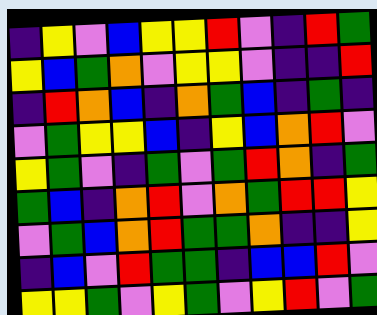[["indigo", "yellow", "violet", "blue", "yellow", "yellow", "red", "violet", "indigo", "red", "green"], ["yellow", "blue", "green", "orange", "violet", "yellow", "yellow", "violet", "indigo", "indigo", "red"], ["indigo", "red", "orange", "blue", "indigo", "orange", "green", "blue", "indigo", "green", "indigo"], ["violet", "green", "yellow", "yellow", "blue", "indigo", "yellow", "blue", "orange", "red", "violet"], ["yellow", "green", "violet", "indigo", "green", "violet", "green", "red", "orange", "indigo", "green"], ["green", "blue", "indigo", "orange", "red", "violet", "orange", "green", "red", "red", "yellow"], ["violet", "green", "blue", "orange", "red", "green", "green", "orange", "indigo", "indigo", "yellow"], ["indigo", "blue", "violet", "red", "green", "green", "indigo", "blue", "blue", "red", "violet"], ["yellow", "yellow", "green", "violet", "yellow", "green", "violet", "yellow", "red", "violet", "green"]]